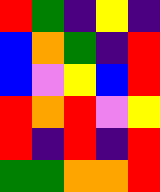[["red", "green", "indigo", "yellow", "indigo"], ["blue", "orange", "green", "indigo", "red"], ["blue", "violet", "yellow", "blue", "red"], ["red", "orange", "red", "violet", "yellow"], ["red", "indigo", "red", "indigo", "red"], ["green", "green", "orange", "orange", "red"]]